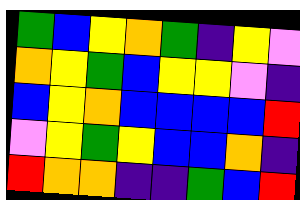[["green", "blue", "yellow", "orange", "green", "indigo", "yellow", "violet"], ["orange", "yellow", "green", "blue", "yellow", "yellow", "violet", "indigo"], ["blue", "yellow", "orange", "blue", "blue", "blue", "blue", "red"], ["violet", "yellow", "green", "yellow", "blue", "blue", "orange", "indigo"], ["red", "orange", "orange", "indigo", "indigo", "green", "blue", "red"]]